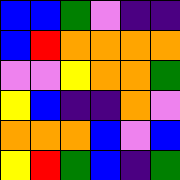[["blue", "blue", "green", "violet", "indigo", "indigo"], ["blue", "red", "orange", "orange", "orange", "orange"], ["violet", "violet", "yellow", "orange", "orange", "green"], ["yellow", "blue", "indigo", "indigo", "orange", "violet"], ["orange", "orange", "orange", "blue", "violet", "blue"], ["yellow", "red", "green", "blue", "indigo", "green"]]